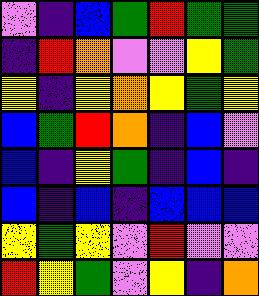[["violet", "indigo", "blue", "green", "red", "green", "green"], ["indigo", "red", "orange", "violet", "violet", "yellow", "green"], ["yellow", "indigo", "yellow", "orange", "yellow", "green", "yellow"], ["blue", "green", "red", "orange", "indigo", "blue", "violet"], ["blue", "indigo", "yellow", "green", "indigo", "blue", "indigo"], ["blue", "indigo", "blue", "indigo", "blue", "blue", "blue"], ["yellow", "green", "yellow", "violet", "red", "violet", "violet"], ["red", "yellow", "green", "violet", "yellow", "indigo", "orange"]]